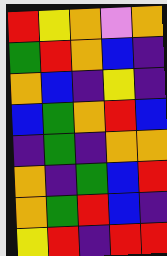[["red", "yellow", "orange", "violet", "orange"], ["green", "red", "orange", "blue", "indigo"], ["orange", "blue", "indigo", "yellow", "indigo"], ["blue", "green", "orange", "red", "blue"], ["indigo", "green", "indigo", "orange", "orange"], ["orange", "indigo", "green", "blue", "red"], ["orange", "green", "red", "blue", "indigo"], ["yellow", "red", "indigo", "red", "red"]]